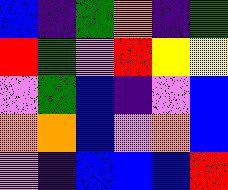[["blue", "indigo", "green", "orange", "indigo", "green"], ["red", "green", "violet", "red", "yellow", "yellow"], ["violet", "green", "blue", "indigo", "violet", "blue"], ["orange", "orange", "blue", "violet", "orange", "blue"], ["violet", "indigo", "blue", "blue", "blue", "red"]]